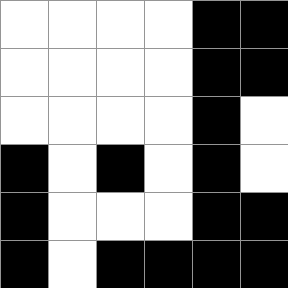[["white", "white", "white", "white", "black", "black"], ["white", "white", "white", "white", "black", "black"], ["white", "white", "white", "white", "black", "white"], ["black", "white", "black", "white", "black", "white"], ["black", "white", "white", "white", "black", "black"], ["black", "white", "black", "black", "black", "black"]]